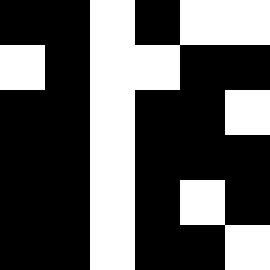[["black", "black", "white", "black", "white", "white"], ["white", "black", "white", "white", "black", "black"], ["black", "black", "white", "black", "black", "white"], ["black", "black", "white", "black", "black", "black"], ["black", "black", "white", "black", "white", "black"], ["black", "black", "white", "black", "black", "white"]]